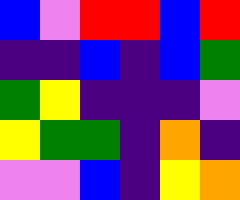[["blue", "violet", "red", "red", "blue", "red"], ["indigo", "indigo", "blue", "indigo", "blue", "green"], ["green", "yellow", "indigo", "indigo", "indigo", "violet"], ["yellow", "green", "green", "indigo", "orange", "indigo"], ["violet", "violet", "blue", "indigo", "yellow", "orange"]]